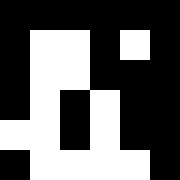[["black", "black", "black", "black", "black", "black"], ["black", "white", "white", "black", "white", "black"], ["black", "white", "white", "black", "black", "black"], ["black", "white", "black", "white", "black", "black"], ["white", "white", "black", "white", "black", "black"], ["black", "white", "white", "white", "white", "black"]]